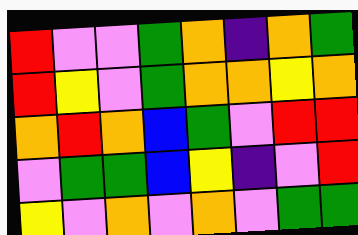[["red", "violet", "violet", "green", "orange", "indigo", "orange", "green"], ["red", "yellow", "violet", "green", "orange", "orange", "yellow", "orange"], ["orange", "red", "orange", "blue", "green", "violet", "red", "red"], ["violet", "green", "green", "blue", "yellow", "indigo", "violet", "red"], ["yellow", "violet", "orange", "violet", "orange", "violet", "green", "green"]]